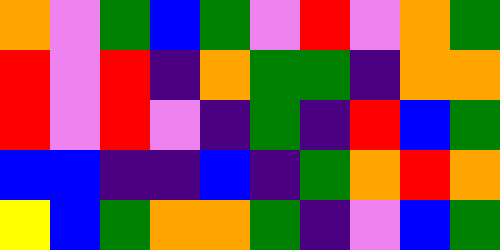[["orange", "violet", "green", "blue", "green", "violet", "red", "violet", "orange", "green"], ["red", "violet", "red", "indigo", "orange", "green", "green", "indigo", "orange", "orange"], ["red", "violet", "red", "violet", "indigo", "green", "indigo", "red", "blue", "green"], ["blue", "blue", "indigo", "indigo", "blue", "indigo", "green", "orange", "red", "orange"], ["yellow", "blue", "green", "orange", "orange", "green", "indigo", "violet", "blue", "green"]]